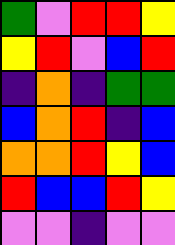[["green", "violet", "red", "red", "yellow"], ["yellow", "red", "violet", "blue", "red"], ["indigo", "orange", "indigo", "green", "green"], ["blue", "orange", "red", "indigo", "blue"], ["orange", "orange", "red", "yellow", "blue"], ["red", "blue", "blue", "red", "yellow"], ["violet", "violet", "indigo", "violet", "violet"]]